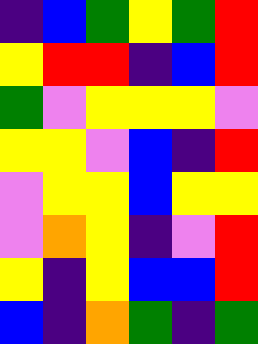[["indigo", "blue", "green", "yellow", "green", "red"], ["yellow", "red", "red", "indigo", "blue", "red"], ["green", "violet", "yellow", "yellow", "yellow", "violet"], ["yellow", "yellow", "violet", "blue", "indigo", "red"], ["violet", "yellow", "yellow", "blue", "yellow", "yellow"], ["violet", "orange", "yellow", "indigo", "violet", "red"], ["yellow", "indigo", "yellow", "blue", "blue", "red"], ["blue", "indigo", "orange", "green", "indigo", "green"]]